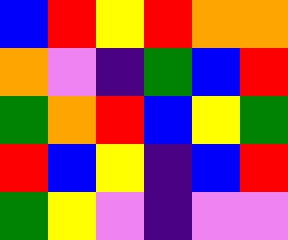[["blue", "red", "yellow", "red", "orange", "orange"], ["orange", "violet", "indigo", "green", "blue", "red"], ["green", "orange", "red", "blue", "yellow", "green"], ["red", "blue", "yellow", "indigo", "blue", "red"], ["green", "yellow", "violet", "indigo", "violet", "violet"]]